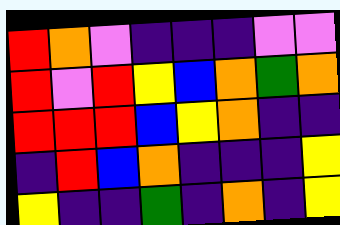[["red", "orange", "violet", "indigo", "indigo", "indigo", "violet", "violet"], ["red", "violet", "red", "yellow", "blue", "orange", "green", "orange"], ["red", "red", "red", "blue", "yellow", "orange", "indigo", "indigo"], ["indigo", "red", "blue", "orange", "indigo", "indigo", "indigo", "yellow"], ["yellow", "indigo", "indigo", "green", "indigo", "orange", "indigo", "yellow"]]